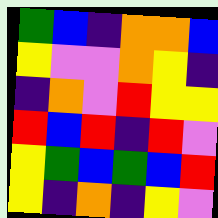[["green", "blue", "indigo", "orange", "orange", "blue"], ["yellow", "violet", "violet", "orange", "yellow", "indigo"], ["indigo", "orange", "violet", "red", "yellow", "yellow"], ["red", "blue", "red", "indigo", "red", "violet"], ["yellow", "green", "blue", "green", "blue", "red"], ["yellow", "indigo", "orange", "indigo", "yellow", "violet"]]